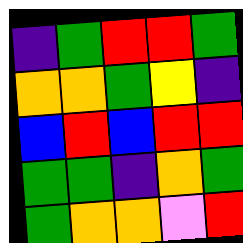[["indigo", "green", "red", "red", "green"], ["orange", "orange", "green", "yellow", "indigo"], ["blue", "red", "blue", "red", "red"], ["green", "green", "indigo", "orange", "green"], ["green", "orange", "orange", "violet", "red"]]